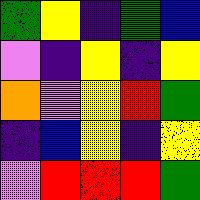[["green", "yellow", "indigo", "green", "blue"], ["violet", "indigo", "yellow", "indigo", "yellow"], ["orange", "violet", "yellow", "red", "green"], ["indigo", "blue", "yellow", "indigo", "yellow"], ["violet", "red", "red", "red", "green"]]